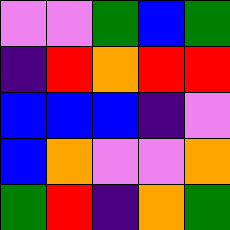[["violet", "violet", "green", "blue", "green"], ["indigo", "red", "orange", "red", "red"], ["blue", "blue", "blue", "indigo", "violet"], ["blue", "orange", "violet", "violet", "orange"], ["green", "red", "indigo", "orange", "green"]]